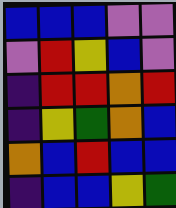[["blue", "blue", "blue", "violet", "violet"], ["violet", "red", "yellow", "blue", "violet"], ["indigo", "red", "red", "orange", "red"], ["indigo", "yellow", "green", "orange", "blue"], ["orange", "blue", "red", "blue", "blue"], ["indigo", "blue", "blue", "yellow", "green"]]